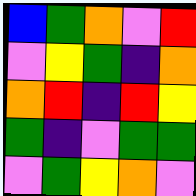[["blue", "green", "orange", "violet", "red"], ["violet", "yellow", "green", "indigo", "orange"], ["orange", "red", "indigo", "red", "yellow"], ["green", "indigo", "violet", "green", "green"], ["violet", "green", "yellow", "orange", "violet"]]